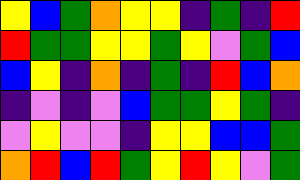[["yellow", "blue", "green", "orange", "yellow", "yellow", "indigo", "green", "indigo", "red"], ["red", "green", "green", "yellow", "yellow", "green", "yellow", "violet", "green", "blue"], ["blue", "yellow", "indigo", "orange", "indigo", "green", "indigo", "red", "blue", "orange"], ["indigo", "violet", "indigo", "violet", "blue", "green", "green", "yellow", "green", "indigo"], ["violet", "yellow", "violet", "violet", "indigo", "yellow", "yellow", "blue", "blue", "green"], ["orange", "red", "blue", "red", "green", "yellow", "red", "yellow", "violet", "green"]]